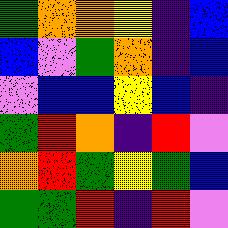[["green", "orange", "orange", "yellow", "indigo", "blue"], ["blue", "violet", "green", "orange", "indigo", "blue"], ["violet", "blue", "blue", "yellow", "blue", "indigo"], ["green", "red", "orange", "indigo", "red", "violet"], ["orange", "red", "green", "yellow", "green", "blue"], ["green", "green", "red", "indigo", "red", "violet"]]